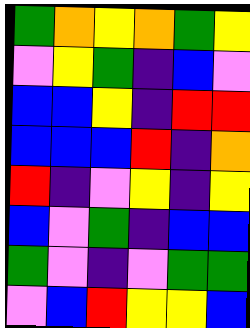[["green", "orange", "yellow", "orange", "green", "yellow"], ["violet", "yellow", "green", "indigo", "blue", "violet"], ["blue", "blue", "yellow", "indigo", "red", "red"], ["blue", "blue", "blue", "red", "indigo", "orange"], ["red", "indigo", "violet", "yellow", "indigo", "yellow"], ["blue", "violet", "green", "indigo", "blue", "blue"], ["green", "violet", "indigo", "violet", "green", "green"], ["violet", "blue", "red", "yellow", "yellow", "blue"]]